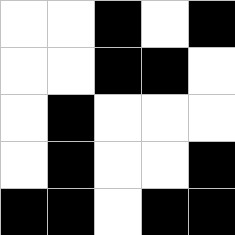[["white", "white", "black", "white", "black"], ["white", "white", "black", "black", "white"], ["white", "black", "white", "white", "white"], ["white", "black", "white", "white", "black"], ["black", "black", "white", "black", "black"]]